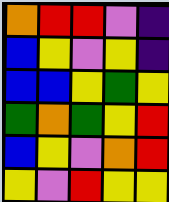[["orange", "red", "red", "violet", "indigo"], ["blue", "yellow", "violet", "yellow", "indigo"], ["blue", "blue", "yellow", "green", "yellow"], ["green", "orange", "green", "yellow", "red"], ["blue", "yellow", "violet", "orange", "red"], ["yellow", "violet", "red", "yellow", "yellow"]]